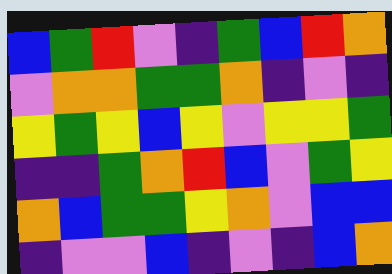[["blue", "green", "red", "violet", "indigo", "green", "blue", "red", "orange"], ["violet", "orange", "orange", "green", "green", "orange", "indigo", "violet", "indigo"], ["yellow", "green", "yellow", "blue", "yellow", "violet", "yellow", "yellow", "green"], ["indigo", "indigo", "green", "orange", "red", "blue", "violet", "green", "yellow"], ["orange", "blue", "green", "green", "yellow", "orange", "violet", "blue", "blue"], ["indigo", "violet", "violet", "blue", "indigo", "violet", "indigo", "blue", "orange"]]